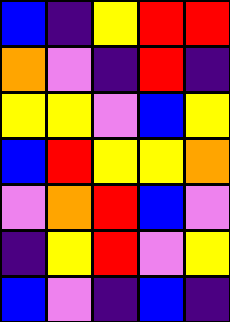[["blue", "indigo", "yellow", "red", "red"], ["orange", "violet", "indigo", "red", "indigo"], ["yellow", "yellow", "violet", "blue", "yellow"], ["blue", "red", "yellow", "yellow", "orange"], ["violet", "orange", "red", "blue", "violet"], ["indigo", "yellow", "red", "violet", "yellow"], ["blue", "violet", "indigo", "blue", "indigo"]]